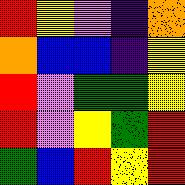[["red", "yellow", "violet", "indigo", "orange"], ["orange", "blue", "blue", "indigo", "yellow"], ["red", "violet", "green", "green", "yellow"], ["red", "violet", "yellow", "green", "red"], ["green", "blue", "red", "yellow", "red"]]